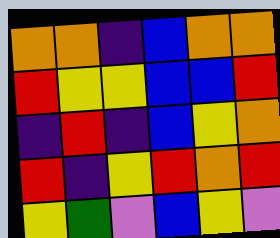[["orange", "orange", "indigo", "blue", "orange", "orange"], ["red", "yellow", "yellow", "blue", "blue", "red"], ["indigo", "red", "indigo", "blue", "yellow", "orange"], ["red", "indigo", "yellow", "red", "orange", "red"], ["yellow", "green", "violet", "blue", "yellow", "violet"]]